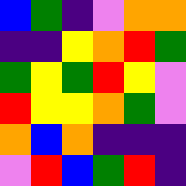[["blue", "green", "indigo", "violet", "orange", "orange"], ["indigo", "indigo", "yellow", "orange", "red", "green"], ["green", "yellow", "green", "red", "yellow", "violet"], ["red", "yellow", "yellow", "orange", "green", "violet"], ["orange", "blue", "orange", "indigo", "indigo", "indigo"], ["violet", "red", "blue", "green", "red", "indigo"]]